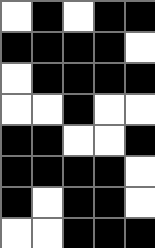[["white", "black", "white", "black", "black"], ["black", "black", "black", "black", "white"], ["white", "black", "black", "black", "black"], ["white", "white", "black", "white", "white"], ["black", "black", "white", "white", "black"], ["black", "black", "black", "black", "white"], ["black", "white", "black", "black", "white"], ["white", "white", "black", "black", "black"]]